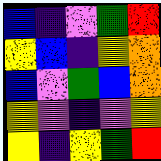[["blue", "indigo", "violet", "green", "red"], ["yellow", "blue", "indigo", "yellow", "orange"], ["blue", "violet", "green", "blue", "orange"], ["yellow", "violet", "indigo", "violet", "yellow"], ["yellow", "indigo", "yellow", "green", "red"]]